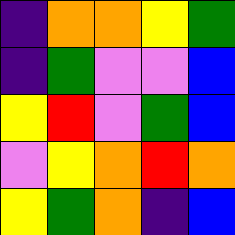[["indigo", "orange", "orange", "yellow", "green"], ["indigo", "green", "violet", "violet", "blue"], ["yellow", "red", "violet", "green", "blue"], ["violet", "yellow", "orange", "red", "orange"], ["yellow", "green", "orange", "indigo", "blue"]]